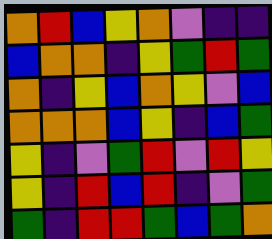[["orange", "red", "blue", "yellow", "orange", "violet", "indigo", "indigo"], ["blue", "orange", "orange", "indigo", "yellow", "green", "red", "green"], ["orange", "indigo", "yellow", "blue", "orange", "yellow", "violet", "blue"], ["orange", "orange", "orange", "blue", "yellow", "indigo", "blue", "green"], ["yellow", "indigo", "violet", "green", "red", "violet", "red", "yellow"], ["yellow", "indigo", "red", "blue", "red", "indigo", "violet", "green"], ["green", "indigo", "red", "red", "green", "blue", "green", "orange"]]